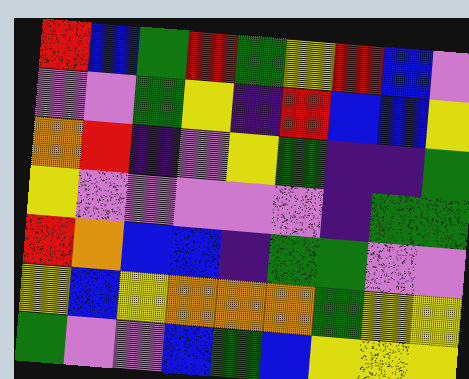[["red", "blue", "green", "red", "green", "yellow", "red", "blue", "violet"], ["violet", "violet", "green", "yellow", "indigo", "red", "blue", "blue", "yellow"], ["orange", "red", "indigo", "violet", "yellow", "green", "indigo", "indigo", "green"], ["yellow", "violet", "violet", "violet", "violet", "violet", "indigo", "green", "green"], ["red", "orange", "blue", "blue", "indigo", "green", "green", "violet", "violet"], ["yellow", "blue", "yellow", "orange", "orange", "orange", "green", "yellow", "yellow"], ["green", "violet", "violet", "blue", "green", "blue", "yellow", "yellow", "yellow"]]